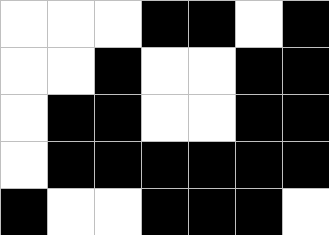[["white", "white", "white", "black", "black", "white", "black"], ["white", "white", "black", "white", "white", "black", "black"], ["white", "black", "black", "white", "white", "black", "black"], ["white", "black", "black", "black", "black", "black", "black"], ["black", "white", "white", "black", "black", "black", "white"]]